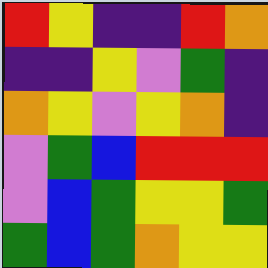[["red", "yellow", "indigo", "indigo", "red", "orange"], ["indigo", "indigo", "yellow", "violet", "green", "indigo"], ["orange", "yellow", "violet", "yellow", "orange", "indigo"], ["violet", "green", "blue", "red", "red", "red"], ["violet", "blue", "green", "yellow", "yellow", "green"], ["green", "blue", "green", "orange", "yellow", "yellow"]]